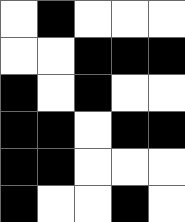[["white", "black", "white", "white", "white"], ["white", "white", "black", "black", "black"], ["black", "white", "black", "white", "white"], ["black", "black", "white", "black", "black"], ["black", "black", "white", "white", "white"], ["black", "white", "white", "black", "white"]]